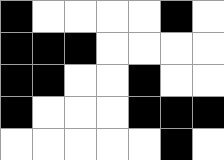[["black", "white", "white", "white", "white", "black", "white"], ["black", "black", "black", "white", "white", "white", "white"], ["black", "black", "white", "white", "black", "white", "white"], ["black", "white", "white", "white", "black", "black", "black"], ["white", "white", "white", "white", "white", "black", "white"]]